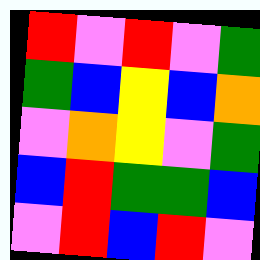[["red", "violet", "red", "violet", "green"], ["green", "blue", "yellow", "blue", "orange"], ["violet", "orange", "yellow", "violet", "green"], ["blue", "red", "green", "green", "blue"], ["violet", "red", "blue", "red", "violet"]]